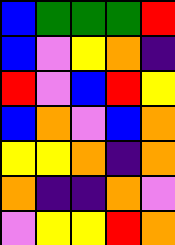[["blue", "green", "green", "green", "red"], ["blue", "violet", "yellow", "orange", "indigo"], ["red", "violet", "blue", "red", "yellow"], ["blue", "orange", "violet", "blue", "orange"], ["yellow", "yellow", "orange", "indigo", "orange"], ["orange", "indigo", "indigo", "orange", "violet"], ["violet", "yellow", "yellow", "red", "orange"]]